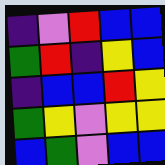[["indigo", "violet", "red", "blue", "blue"], ["green", "red", "indigo", "yellow", "blue"], ["indigo", "blue", "blue", "red", "yellow"], ["green", "yellow", "violet", "yellow", "yellow"], ["blue", "green", "violet", "blue", "blue"]]